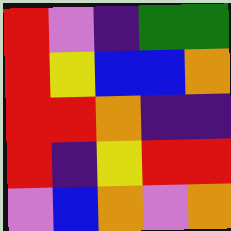[["red", "violet", "indigo", "green", "green"], ["red", "yellow", "blue", "blue", "orange"], ["red", "red", "orange", "indigo", "indigo"], ["red", "indigo", "yellow", "red", "red"], ["violet", "blue", "orange", "violet", "orange"]]